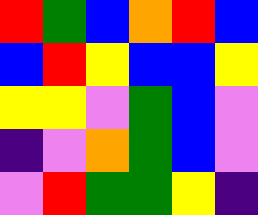[["red", "green", "blue", "orange", "red", "blue"], ["blue", "red", "yellow", "blue", "blue", "yellow"], ["yellow", "yellow", "violet", "green", "blue", "violet"], ["indigo", "violet", "orange", "green", "blue", "violet"], ["violet", "red", "green", "green", "yellow", "indigo"]]